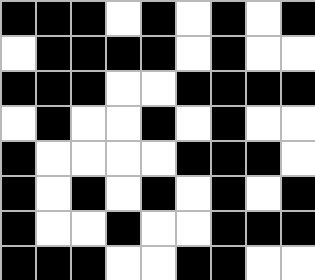[["black", "black", "black", "white", "black", "white", "black", "white", "black"], ["white", "black", "black", "black", "black", "white", "black", "white", "white"], ["black", "black", "black", "white", "white", "black", "black", "black", "black"], ["white", "black", "white", "white", "black", "white", "black", "white", "white"], ["black", "white", "white", "white", "white", "black", "black", "black", "white"], ["black", "white", "black", "white", "black", "white", "black", "white", "black"], ["black", "white", "white", "black", "white", "white", "black", "black", "black"], ["black", "black", "black", "white", "white", "black", "black", "white", "white"]]